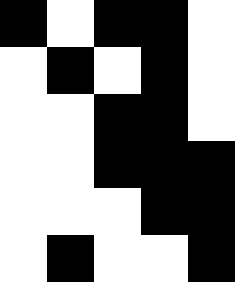[["black", "white", "black", "black", "white"], ["white", "black", "white", "black", "white"], ["white", "white", "black", "black", "white"], ["white", "white", "black", "black", "black"], ["white", "white", "white", "black", "black"], ["white", "black", "white", "white", "black"]]